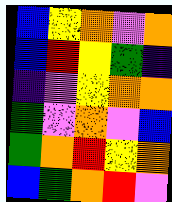[["blue", "yellow", "orange", "violet", "orange"], ["blue", "red", "yellow", "green", "indigo"], ["indigo", "violet", "yellow", "orange", "orange"], ["green", "violet", "orange", "violet", "blue"], ["green", "orange", "red", "yellow", "orange"], ["blue", "green", "orange", "red", "violet"]]